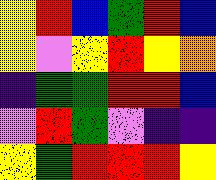[["yellow", "red", "blue", "green", "red", "blue"], ["yellow", "violet", "yellow", "red", "yellow", "orange"], ["indigo", "green", "green", "red", "red", "blue"], ["violet", "red", "green", "violet", "indigo", "indigo"], ["yellow", "green", "red", "red", "red", "yellow"]]